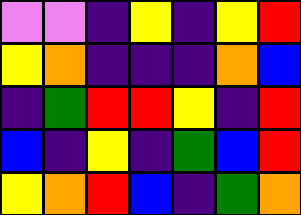[["violet", "violet", "indigo", "yellow", "indigo", "yellow", "red"], ["yellow", "orange", "indigo", "indigo", "indigo", "orange", "blue"], ["indigo", "green", "red", "red", "yellow", "indigo", "red"], ["blue", "indigo", "yellow", "indigo", "green", "blue", "red"], ["yellow", "orange", "red", "blue", "indigo", "green", "orange"]]